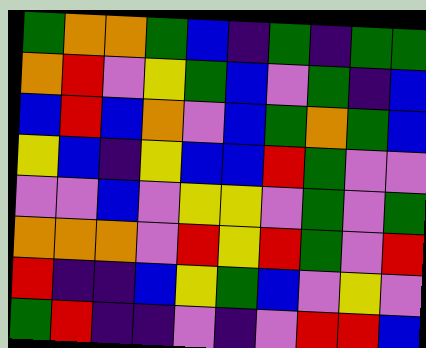[["green", "orange", "orange", "green", "blue", "indigo", "green", "indigo", "green", "green"], ["orange", "red", "violet", "yellow", "green", "blue", "violet", "green", "indigo", "blue"], ["blue", "red", "blue", "orange", "violet", "blue", "green", "orange", "green", "blue"], ["yellow", "blue", "indigo", "yellow", "blue", "blue", "red", "green", "violet", "violet"], ["violet", "violet", "blue", "violet", "yellow", "yellow", "violet", "green", "violet", "green"], ["orange", "orange", "orange", "violet", "red", "yellow", "red", "green", "violet", "red"], ["red", "indigo", "indigo", "blue", "yellow", "green", "blue", "violet", "yellow", "violet"], ["green", "red", "indigo", "indigo", "violet", "indigo", "violet", "red", "red", "blue"]]